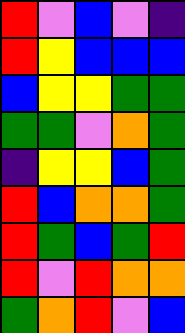[["red", "violet", "blue", "violet", "indigo"], ["red", "yellow", "blue", "blue", "blue"], ["blue", "yellow", "yellow", "green", "green"], ["green", "green", "violet", "orange", "green"], ["indigo", "yellow", "yellow", "blue", "green"], ["red", "blue", "orange", "orange", "green"], ["red", "green", "blue", "green", "red"], ["red", "violet", "red", "orange", "orange"], ["green", "orange", "red", "violet", "blue"]]